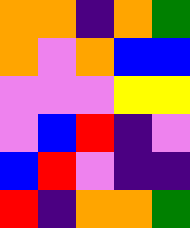[["orange", "orange", "indigo", "orange", "green"], ["orange", "violet", "orange", "blue", "blue"], ["violet", "violet", "violet", "yellow", "yellow"], ["violet", "blue", "red", "indigo", "violet"], ["blue", "red", "violet", "indigo", "indigo"], ["red", "indigo", "orange", "orange", "green"]]